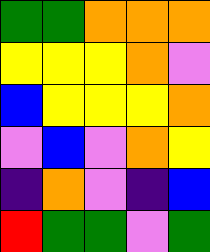[["green", "green", "orange", "orange", "orange"], ["yellow", "yellow", "yellow", "orange", "violet"], ["blue", "yellow", "yellow", "yellow", "orange"], ["violet", "blue", "violet", "orange", "yellow"], ["indigo", "orange", "violet", "indigo", "blue"], ["red", "green", "green", "violet", "green"]]